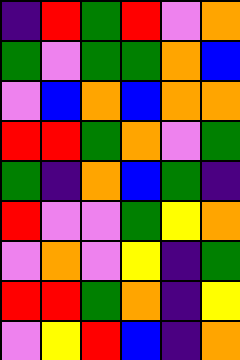[["indigo", "red", "green", "red", "violet", "orange"], ["green", "violet", "green", "green", "orange", "blue"], ["violet", "blue", "orange", "blue", "orange", "orange"], ["red", "red", "green", "orange", "violet", "green"], ["green", "indigo", "orange", "blue", "green", "indigo"], ["red", "violet", "violet", "green", "yellow", "orange"], ["violet", "orange", "violet", "yellow", "indigo", "green"], ["red", "red", "green", "orange", "indigo", "yellow"], ["violet", "yellow", "red", "blue", "indigo", "orange"]]